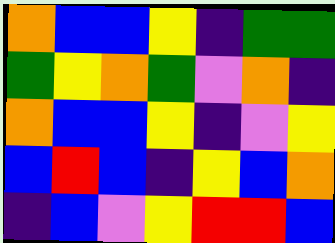[["orange", "blue", "blue", "yellow", "indigo", "green", "green"], ["green", "yellow", "orange", "green", "violet", "orange", "indigo"], ["orange", "blue", "blue", "yellow", "indigo", "violet", "yellow"], ["blue", "red", "blue", "indigo", "yellow", "blue", "orange"], ["indigo", "blue", "violet", "yellow", "red", "red", "blue"]]